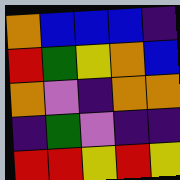[["orange", "blue", "blue", "blue", "indigo"], ["red", "green", "yellow", "orange", "blue"], ["orange", "violet", "indigo", "orange", "orange"], ["indigo", "green", "violet", "indigo", "indigo"], ["red", "red", "yellow", "red", "yellow"]]